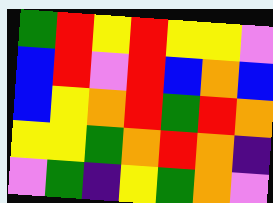[["green", "red", "yellow", "red", "yellow", "yellow", "violet"], ["blue", "red", "violet", "red", "blue", "orange", "blue"], ["blue", "yellow", "orange", "red", "green", "red", "orange"], ["yellow", "yellow", "green", "orange", "red", "orange", "indigo"], ["violet", "green", "indigo", "yellow", "green", "orange", "violet"]]